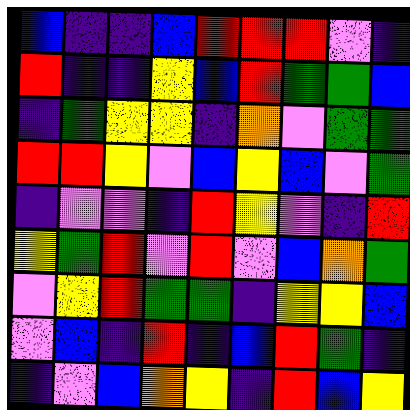[["blue", "indigo", "indigo", "blue", "red", "red", "red", "violet", "indigo"], ["red", "indigo", "indigo", "yellow", "blue", "red", "green", "green", "blue"], ["indigo", "green", "yellow", "yellow", "indigo", "orange", "violet", "green", "green"], ["red", "red", "yellow", "violet", "blue", "yellow", "blue", "violet", "green"], ["indigo", "violet", "violet", "indigo", "red", "yellow", "violet", "indigo", "red"], ["yellow", "green", "red", "violet", "red", "violet", "blue", "orange", "green"], ["violet", "yellow", "red", "green", "green", "indigo", "yellow", "yellow", "blue"], ["violet", "blue", "indigo", "red", "indigo", "blue", "red", "green", "indigo"], ["indigo", "violet", "blue", "orange", "yellow", "indigo", "red", "blue", "yellow"]]